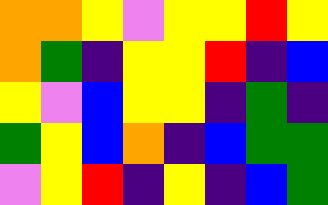[["orange", "orange", "yellow", "violet", "yellow", "yellow", "red", "yellow"], ["orange", "green", "indigo", "yellow", "yellow", "red", "indigo", "blue"], ["yellow", "violet", "blue", "yellow", "yellow", "indigo", "green", "indigo"], ["green", "yellow", "blue", "orange", "indigo", "blue", "green", "green"], ["violet", "yellow", "red", "indigo", "yellow", "indigo", "blue", "green"]]